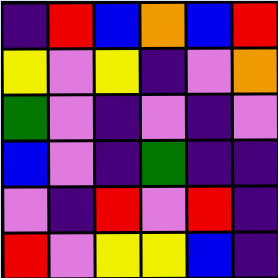[["indigo", "red", "blue", "orange", "blue", "red"], ["yellow", "violet", "yellow", "indigo", "violet", "orange"], ["green", "violet", "indigo", "violet", "indigo", "violet"], ["blue", "violet", "indigo", "green", "indigo", "indigo"], ["violet", "indigo", "red", "violet", "red", "indigo"], ["red", "violet", "yellow", "yellow", "blue", "indigo"]]